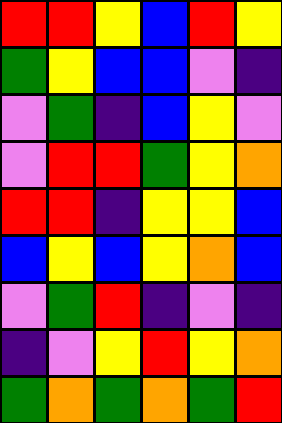[["red", "red", "yellow", "blue", "red", "yellow"], ["green", "yellow", "blue", "blue", "violet", "indigo"], ["violet", "green", "indigo", "blue", "yellow", "violet"], ["violet", "red", "red", "green", "yellow", "orange"], ["red", "red", "indigo", "yellow", "yellow", "blue"], ["blue", "yellow", "blue", "yellow", "orange", "blue"], ["violet", "green", "red", "indigo", "violet", "indigo"], ["indigo", "violet", "yellow", "red", "yellow", "orange"], ["green", "orange", "green", "orange", "green", "red"]]